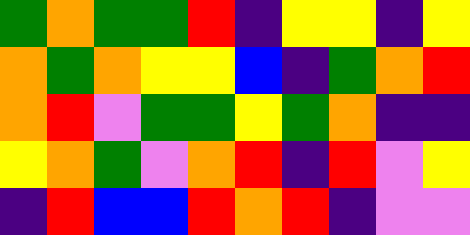[["green", "orange", "green", "green", "red", "indigo", "yellow", "yellow", "indigo", "yellow"], ["orange", "green", "orange", "yellow", "yellow", "blue", "indigo", "green", "orange", "red"], ["orange", "red", "violet", "green", "green", "yellow", "green", "orange", "indigo", "indigo"], ["yellow", "orange", "green", "violet", "orange", "red", "indigo", "red", "violet", "yellow"], ["indigo", "red", "blue", "blue", "red", "orange", "red", "indigo", "violet", "violet"]]